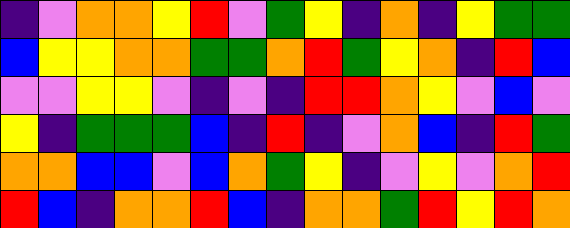[["indigo", "violet", "orange", "orange", "yellow", "red", "violet", "green", "yellow", "indigo", "orange", "indigo", "yellow", "green", "green"], ["blue", "yellow", "yellow", "orange", "orange", "green", "green", "orange", "red", "green", "yellow", "orange", "indigo", "red", "blue"], ["violet", "violet", "yellow", "yellow", "violet", "indigo", "violet", "indigo", "red", "red", "orange", "yellow", "violet", "blue", "violet"], ["yellow", "indigo", "green", "green", "green", "blue", "indigo", "red", "indigo", "violet", "orange", "blue", "indigo", "red", "green"], ["orange", "orange", "blue", "blue", "violet", "blue", "orange", "green", "yellow", "indigo", "violet", "yellow", "violet", "orange", "red"], ["red", "blue", "indigo", "orange", "orange", "red", "blue", "indigo", "orange", "orange", "green", "red", "yellow", "red", "orange"]]